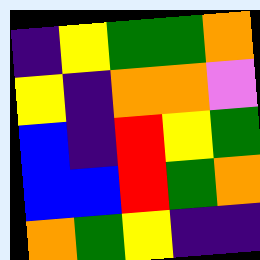[["indigo", "yellow", "green", "green", "orange"], ["yellow", "indigo", "orange", "orange", "violet"], ["blue", "indigo", "red", "yellow", "green"], ["blue", "blue", "red", "green", "orange"], ["orange", "green", "yellow", "indigo", "indigo"]]